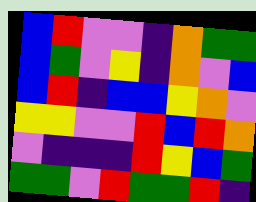[["blue", "red", "violet", "violet", "indigo", "orange", "green", "green"], ["blue", "green", "violet", "yellow", "indigo", "orange", "violet", "blue"], ["blue", "red", "indigo", "blue", "blue", "yellow", "orange", "violet"], ["yellow", "yellow", "violet", "violet", "red", "blue", "red", "orange"], ["violet", "indigo", "indigo", "indigo", "red", "yellow", "blue", "green"], ["green", "green", "violet", "red", "green", "green", "red", "indigo"]]